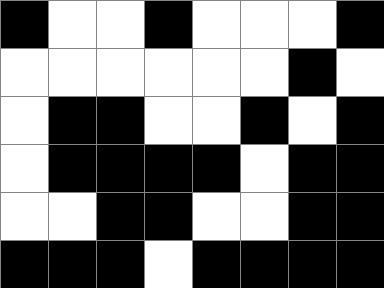[["black", "white", "white", "black", "white", "white", "white", "black"], ["white", "white", "white", "white", "white", "white", "black", "white"], ["white", "black", "black", "white", "white", "black", "white", "black"], ["white", "black", "black", "black", "black", "white", "black", "black"], ["white", "white", "black", "black", "white", "white", "black", "black"], ["black", "black", "black", "white", "black", "black", "black", "black"]]